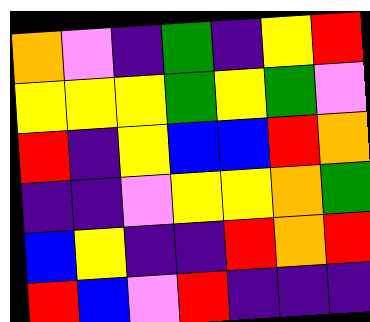[["orange", "violet", "indigo", "green", "indigo", "yellow", "red"], ["yellow", "yellow", "yellow", "green", "yellow", "green", "violet"], ["red", "indigo", "yellow", "blue", "blue", "red", "orange"], ["indigo", "indigo", "violet", "yellow", "yellow", "orange", "green"], ["blue", "yellow", "indigo", "indigo", "red", "orange", "red"], ["red", "blue", "violet", "red", "indigo", "indigo", "indigo"]]